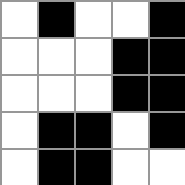[["white", "black", "white", "white", "black"], ["white", "white", "white", "black", "black"], ["white", "white", "white", "black", "black"], ["white", "black", "black", "white", "black"], ["white", "black", "black", "white", "white"]]